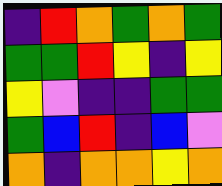[["indigo", "red", "orange", "green", "orange", "green"], ["green", "green", "red", "yellow", "indigo", "yellow"], ["yellow", "violet", "indigo", "indigo", "green", "green"], ["green", "blue", "red", "indigo", "blue", "violet"], ["orange", "indigo", "orange", "orange", "yellow", "orange"]]